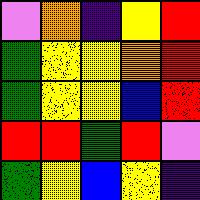[["violet", "orange", "indigo", "yellow", "red"], ["green", "yellow", "yellow", "orange", "red"], ["green", "yellow", "yellow", "blue", "red"], ["red", "red", "green", "red", "violet"], ["green", "yellow", "blue", "yellow", "indigo"]]